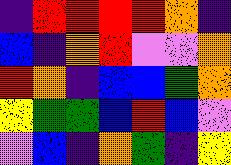[["indigo", "red", "red", "red", "red", "orange", "indigo"], ["blue", "indigo", "orange", "red", "violet", "violet", "orange"], ["red", "orange", "indigo", "blue", "blue", "green", "orange"], ["yellow", "green", "green", "blue", "red", "blue", "violet"], ["violet", "blue", "indigo", "orange", "green", "indigo", "yellow"]]